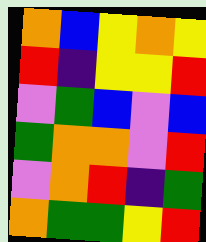[["orange", "blue", "yellow", "orange", "yellow"], ["red", "indigo", "yellow", "yellow", "red"], ["violet", "green", "blue", "violet", "blue"], ["green", "orange", "orange", "violet", "red"], ["violet", "orange", "red", "indigo", "green"], ["orange", "green", "green", "yellow", "red"]]